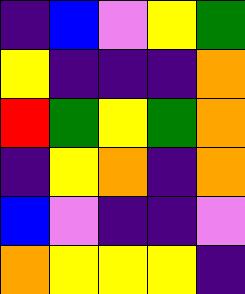[["indigo", "blue", "violet", "yellow", "green"], ["yellow", "indigo", "indigo", "indigo", "orange"], ["red", "green", "yellow", "green", "orange"], ["indigo", "yellow", "orange", "indigo", "orange"], ["blue", "violet", "indigo", "indigo", "violet"], ["orange", "yellow", "yellow", "yellow", "indigo"]]